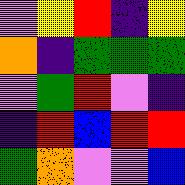[["violet", "yellow", "red", "indigo", "yellow"], ["orange", "indigo", "green", "green", "green"], ["violet", "green", "red", "violet", "indigo"], ["indigo", "red", "blue", "red", "red"], ["green", "orange", "violet", "violet", "blue"]]